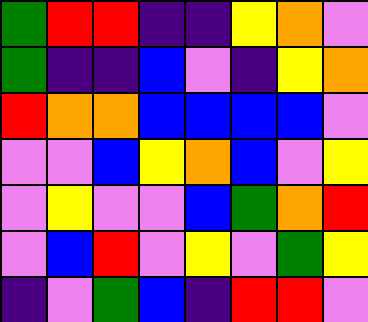[["green", "red", "red", "indigo", "indigo", "yellow", "orange", "violet"], ["green", "indigo", "indigo", "blue", "violet", "indigo", "yellow", "orange"], ["red", "orange", "orange", "blue", "blue", "blue", "blue", "violet"], ["violet", "violet", "blue", "yellow", "orange", "blue", "violet", "yellow"], ["violet", "yellow", "violet", "violet", "blue", "green", "orange", "red"], ["violet", "blue", "red", "violet", "yellow", "violet", "green", "yellow"], ["indigo", "violet", "green", "blue", "indigo", "red", "red", "violet"]]